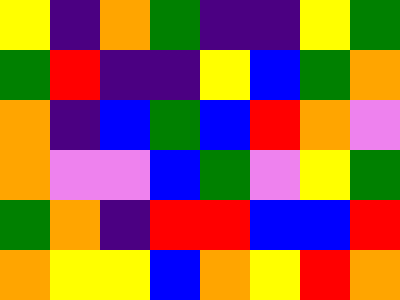[["yellow", "indigo", "orange", "green", "indigo", "indigo", "yellow", "green"], ["green", "red", "indigo", "indigo", "yellow", "blue", "green", "orange"], ["orange", "indigo", "blue", "green", "blue", "red", "orange", "violet"], ["orange", "violet", "violet", "blue", "green", "violet", "yellow", "green"], ["green", "orange", "indigo", "red", "red", "blue", "blue", "red"], ["orange", "yellow", "yellow", "blue", "orange", "yellow", "red", "orange"]]